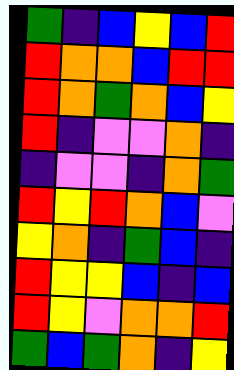[["green", "indigo", "blue", "yellow", "blue", "red"], ["red", "orange", "orange", "blue", "red", "red"], ["red", "orange", "green", "orange", "blue", "yellow"], ["red", "indigo", "violet", "violet", "orange", "indigo"], ["indigo", "violet", "violet", "indigo", "orange", "green"], ["red", "yellow", "red", "orange", "blue", "violet"], ["yellow", "orange", "indigo", "green", "blue", "indigo"], ["red", "yellow", "yellow", "blue", "indigo", "blue"], ["red", "yellow", "violet", "orange", "orange", "red"], ["green", "blue", "green", "orange", "indigo", "yellow"]]